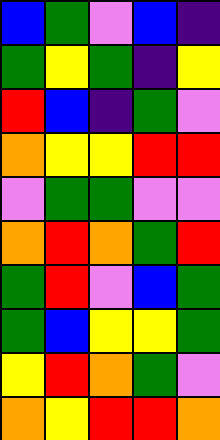[["blue", "green", "violet", "blue", "indigo"], ["green", "yellow", "green", "indigo", "yellow"], ["red", "blue", "indigo", "green", "violet"], ["orange", "yellow", "yellow", "red", "red"], ["violet", "green", "green", "violet", "violet"], ["orange", "red", "orange", "green", "red"], ["green", "red", "violet", "blue", "green"], ["green", "blue", "yellow", "yellow", "green"], ["yellow", "red", "orange", "green", "violet"], ["orange", "yellow", "red", "red", "orange"]]